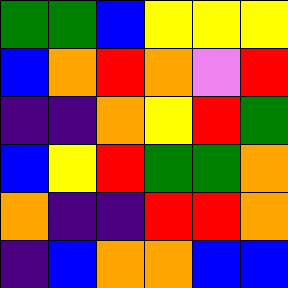[["green", "green", "blue", "yellow", "yellow", "yellow"], ["blue", "orange", "red", "orange", "violet", "red"], ["indigo", "indigo", "orange", "yellow", "red", "green"], ["blue", "yellow", "red", "green", "green", "orange"], ["orange", "indigo", "indigo", "red", "red", "orange"], ["indigo", "blue", "orange", "orange", "blue", "blue"]]